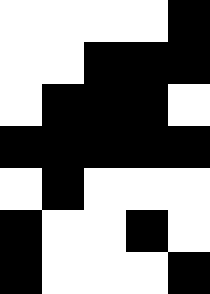[["white", "white", "white", "white", "black"], ["white", "white", "black", "black", "black"], ["white", "black", "black", "black", "white"], ["black", "black", "black", "black", "black"], ["white", "black", "white", "white", "white"], ["black", "white", "white", "black", "white"], ["black", "white", "white", "white", "black"]]